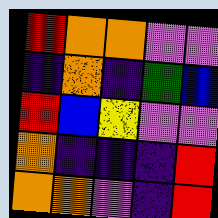[["red", "orange", "orange", "violet", "violet"], ["indigo", "orange", "indigo", "green", "blue"], ["red", "blue", "yellow", "violet", "violet"], ["orange", "indigo", "indigo", "indigo", "red"], ["orange", "orange", "violet", "indigo", "red"]]